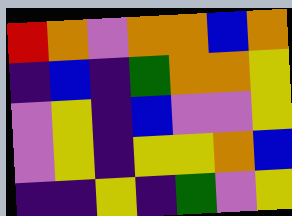[["red", "orange", "violet", "orange", "orange", "blue", "orange"], ["indigo", "blue", "indigo", "green", "orange", "orange", "yellow"], ["violet", "yellow", "indigo", "blue", "violet", "violet", "yellow"], ["violet", "yellow", "indigo", "yellow", "yellow", "orange", "blue"], ["indigo", "indigo", "yellow", "indigo", "green", "violet", "yellow"]]